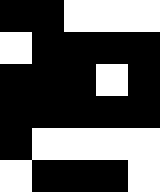[["black", "black", "white", "white", "white"], ["white", "black", "black", "black", "black"], ["black", "black", "black", "white", "black"], ["black", "black", "black", "black", "black"], ["black", "white", "white", "white", "white"], ["white", "black", "black", "black", "white"]]